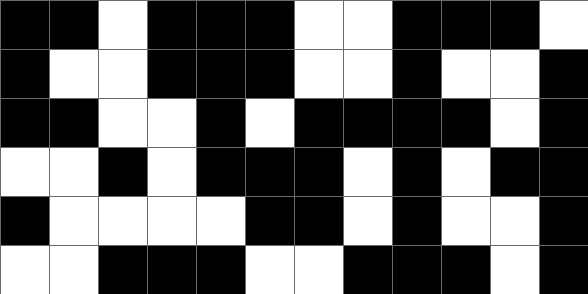[["black", "black", "white", "black", "black", "black", "white", "white", "black", "black", "black", "white"], ["black", "white", "white", "black", "black", "black", "white", "white", "black", "white", "white", "black"], ["black", "black", "white", "white", "black", "white", "black", "black", "black", "black", "white", "black"], ["white", "white", "black", "white", "black", "black", "black", "white", "black", "white", "black", "black"], ["black", "white", "white", "white", "white", "black", "black", "white", "black", "white", "white", "black"], ["white", "white", "black", "black", "black", "white", "white", "black", "black", "black", "white", "black"]]